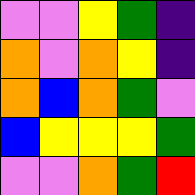[["violet", "violet", "yellow", "green", "indigo"], ["orange", "violet", "orange", "yellow", "indigo"], ["orange", "blue", "orange", "green", "violet"], ["blue", "yellow", "yellow", "yellow", "green"], ["violet", "violet", "orange", "green", "red"]]